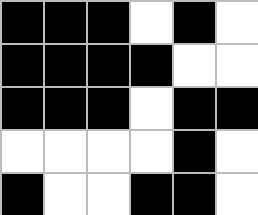[["black", "black", "black", "white", "black", "white"], ["black", "black", "black", "black", "white", "white"], ["black", "black", "black", "white", "black", "black"], ["white", "white", "white", "white", "black", "white"], ["black", "white", "white", "black", "black", "white"]]